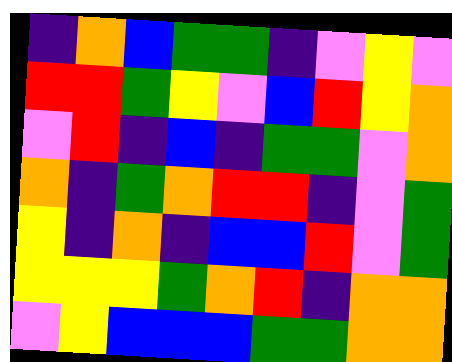[["indigo", "orange", "blue", "green", "green", "indigo", "violet", "yellow", "violet"], ["red", "red", "green", "yellow", "violet", "blue", "red", "yellow", "orange"], ["violet", "red", "indigo", "blue", "indigo", "green", "green", "violet", "orange"], ["orange", "indigo", "green", "orange", "red", "red", "indigo", "violet", "green"], ["yellow", "indigo", "orange", "indigo", "blue", "blue", "red", "violet", "green"], ["yellow", "yellow", "yellow", "green", "orange", "red", "indigo", "orange", "orange"], ["violet", "yellow", "blue", "blue", "blue", "green", "green", "orange", "orange"]]